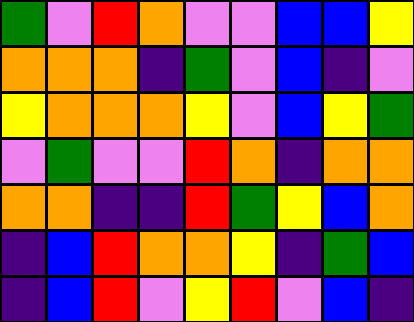[["green", "violet", "red", "orange", "violet", "violet", "blue", "blue", "yellow"], ["orange", "orange", "orange", "indigo", "green", "violet", "blue", "indigo", "violet"], ["yellow", "orange", "orange", "orange", "yellow", "violet", "blue", "yellow", "green"], ["violet", "green", "violet", "violet", "red", "orange", "indigo", "orange", "orange"], ["orange", "orange", "indigo", "indigo", "red", "green", "yellow", "blue", "orange"], ["indigo", "blue", "red", "orange", "orange", "yellow", "indigo", "green", "blue"], ["indigo", "blue", "red", "violet", "yellow", "red", "violet", "blue", "indigo"]]